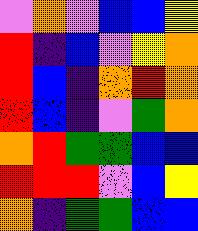[["violet", "orange", "violet", "blue", "blue", "yellow"], ["red", "indigo", "blue", "violet", "yellow", "orange"], ["red", "blue", "indigo", "orange", "red", "orange"], ["red", "blue", "indigo", "violet", "green", "orange"], ["orange", "red", "green", "green", "blue", "blue"], ["red", "red", "red", "violet", "blue", "yellow"], ["orange", "indigo", "green", "green", "blue", "blue"]]